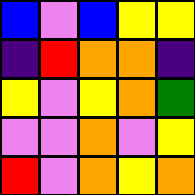[["blue", "violet", "blue", "yellow", "yellow"], ["indigo", "red", "orange", "orange", "indigo"], ["yellow", "violet", "yellow", "orange", "green"], ["violet", "violet", "orange", "violet", "yellow"], ["red", "violet", "orange", "yellow", "orange"]]